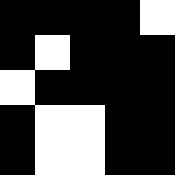[["black", "black", "black", "black", "white"], ["black", "white", "black", "black", "black"], ["white", "black", "black", "black", "black"], ["black", "white", "white", "black", "black"], ["black", "white", "white", "black", "black"]]